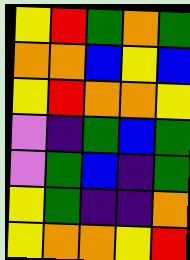[["yellow", "red", "green", "orange", "green"], ["orange", "orange", "blue", "yellow", "blue"], ["yellow", "red", "orange", "orange", "yellow"], ["violet", "indigo", "green", "blue", "green"], ["violet", "green", "blue", "indigo", "green"], ["yellow", "green", "indigo", "indigo", "orange"], ["yellow", "orange", "orange", "yellow", "red"]]